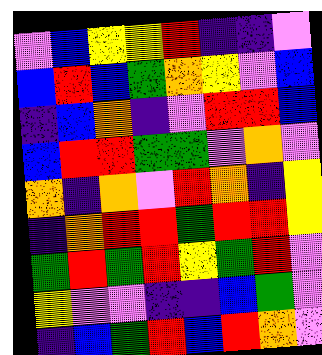[["violet", "blue", "yellow", "yellow", "red", "indigo", "indigo", "violet"], ["blue", "red", "blue", "green", "orange", "yellow", "violet", "blue"], ["indigo", "blue", "orange", "indigo", "violet", "red", "red", "blue"], ["blue", "red", "red", "green", "green", "violet", "orange", "violet"], ["orange", "indigo", "orange", "violet", "red", "orange", "indigo", "yellow"], ["indigo", "orange", "red", "red", "green", "red", "red", "yellow"], ["green", "red", "green", "red", "yellow", "green", "red", "violet"], ["yellow", "violet", "violet", "indigo", "indigo", "blue", "green", "violet"], ["indigo", "blue", "green", "red", "blue", "red", "orange", "violet"]]